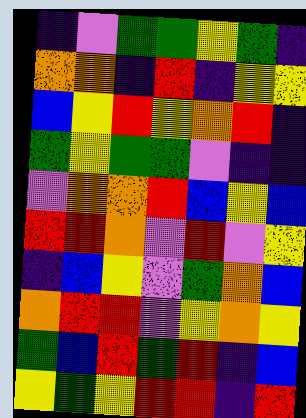[["indigo", "violet", "green", "green", "yellow", "green", "indigo"], ["orange", "orange", "indigo", "red", "indigo", "yellow", "yellow"], ["blue", "yellow", "red", "yellow", "orange", "red", "indigo"], ["green", "yellow", "green", "green", "violet", "indigo", "indigo"], ["violet", "orange", "orange", "red", "blue", "yellow", "blue"], ["red", "red", "orange", "violet", "red", "violet", "yellow"], ["indigo", "blue", "yellow", "violet", "green", "orange", "blue"], ["orange", "red", "red", "violet", "yellow", "orange", "yellow"], ["green", "blue", "red", "green", "red", "indigo", "blue"], ["yellow", "green", "yellow", "red", "red", "indigo", "red"]]